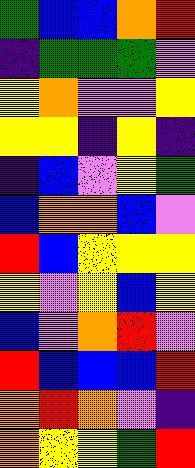[["green", "blue", "blue", "orange", "red"], ["indigo", "green", "green", "green", "violet"], ["yellow", "orange", "violet", "violet", "yellow"], ["yellow", "yellow", "indigo", "yellow", "indigo"], ["indigo", "blue", "violet", "yellow", "green"], ["blue", "orange", "orange", "blue", "violet"], ["red", "blue", "yellow", "yellow", "yellow"], ["yellow", "violet", "yellow", "blue", "yellow"], ["blue", "violet", "orange", "red", "violet"], ["red", "blue", "blue", "blue", "red"], ["orange", "red", "orange", "violet", "indigo"], ["orange", "yellow", "yellow", "green", "red"]]